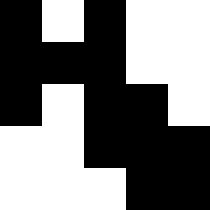[["black", "white", "black", "white", "white"], ["black", "black", "black", "white", "white"], ["black", "white", "black", "black", "white"], ["white", "white", "black", "black", "black"], ["white", "white", "white", "black", "black"]]